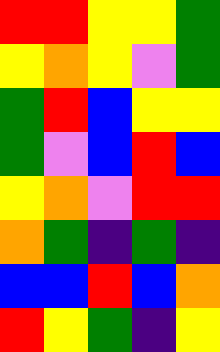[["red", "red", "yellow", "yellow", "green"], ["yellow", "orange", "yellow", "violet", "green"], ["green", "red", "blue", "yellow", "yellow"], ["green", "violet", "blue", "red", "blue"], ["yellow", "orange", "violet", "red", "red"], ["orange", "green", "indigo", "green", "indigo"], ["blue", "blue", "red", "blue", "orange"], ["red", "yellow", "green", "indigo", "yellow"]]